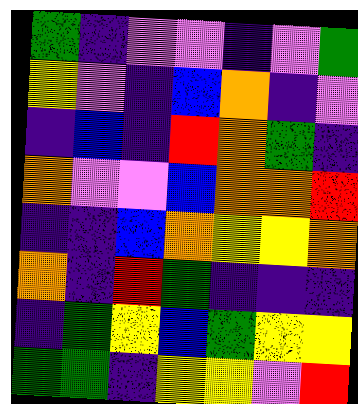[["green", "indigo", "violet", "violet", "indigo", "violet", "green"], ["yellow", "violet", "indigo", "blue", "orange", "indigo", "violet"], ["indigo", "blue", "indigo", "red", "orange", "green", "indigo"], ["orange", "violet", "violet", "blue", "orange", "orange", "red"], ["indigo", "indigo", "blue", "orange", "yellow", "yellow", "orange"], ["orange", "indigo", "red", "green", "indigo", "indigo", "indigo"], ["indigo", "green", "yellow", "blue", "green", "yellow", "yellow"], ["green", "green", "indigo", "yellow", "yellow", "violet", "red"]]